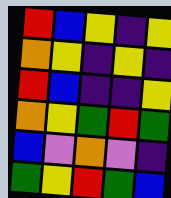[["red", "blue", "yellow", "indigo", "yellow"], ["orange", "yellow", "indigo", "yellow", "indigo"], ["red", "blue", "indigo", "indigo", "yellow"], ["orange", "yellow", "green", "red", "green"], ["blue", "violet", "orange", "violet", "indigo"], ["green", "yellow", "red", "green", "blue"]]